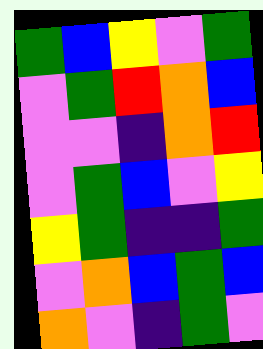[["green", "blue", "yellow", "violet", "green"], ["violet", "green", "red", "orange", "blue"], ["violet", "violet", "indigo", "orange", "red"], ["violet", "green", "blue", "violet", "yellow"], ["yellow", "green", "indigo", "indigo", "green"], ["violet", "orange", "blue", "green", "blue"], ["orange", "violet", "indigo", "green", "violet"]]